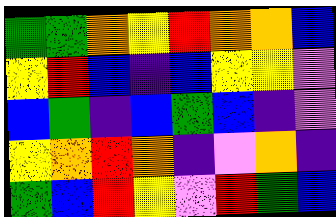[["green", "green", "orange", "yellow", "red", "orange", "orange", "blue"], ["yellow", "red", "blue", "indigo", "blue", "yellow", "yellow", "violet"], ["blue", "green", "indigo", "blue", "green", "blue", "indigo", "violet"], ["yellow", "orange", "red", "orange", "indigo", "violet", "orange", "indigo"], ["green", "blue", "red", "yellow", "violet", "red", "green", "blue"]]